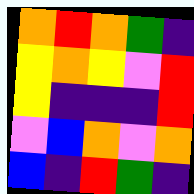[["orange", "red", "orange", "green", "indigo"], ["yellow", "orange", "yellow", "violet", "red"], ["yellow", "indigo", "indigo", "indigo", "red"], ["violet", "blue", "orange", "violet", "orange"], ["blue", "indigo", "red", "green", "indigo"]]